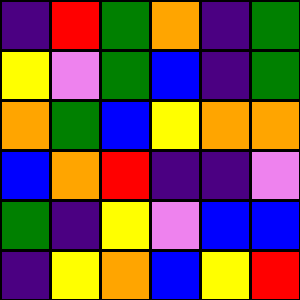[["indigo", "red", "green", "orange", "indigo", "green"], ["yellow", "violet", "green", "blue", "indigo", "green"], ["orange", "green", "blue", "yellow", "orange", "orange"], ["blue", "orange", "red", "indigo", "indigo", "violet"], ["green", "indigo", "yellow", "violet", "blue", "blue"], ["indigo", "yellow", "orange", "blue", "yellow", "red"]]